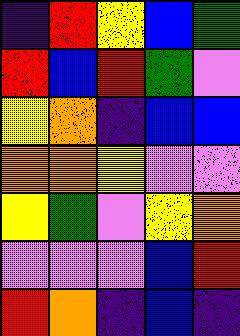[["indigo", "red", "yellow", "blue", "green"], ["red", "blue", "red", "green", "violet"], ["yellow", "orange", "indigo", "blue", "blue"], ["orange", "orange", "yellow", "violet", "violet"], ["yellow", "green", "violet", "yellow", "orange"], ["violet", "violet", "violet", "blue", "red"], ["red", "orange", "indigo", "blue", "indigo"]]